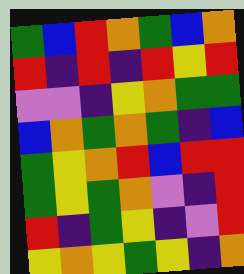[["green", "blue", "red", "orange", "green", "blue", "orange"], ["red", "indigo", "red", "indigo", "red", "yellow", "red"], ["violet", "violet", "indigo", "yellow", "orange", "green", "green"], ["blue", "orange", "green", "orange", "green", "indigo", "blue"], ["green", "yellow", "orange", "red", "blue", "red", "red"], ["green", "yellow", "green", "orange", "violet", "indigo", "red"], ["red", "indigo", "green", "yellow", "indigo", "violet", "red"], ["yellow", "orange", "yellow", "green", "yellow", "indigo", "orange"]]